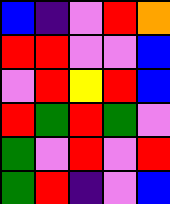[["blue", "indigo", "violet", "red", "orange"], ["red", "red", "violet", "violet", "blue"], ["violet", "red", "yellow", "red", "blue"], ["red", "green", "red", "green", "violet"], ["green", "violet", "red", "violet", "red"], ["green", "red", "indigo", "violet", "blue"]]